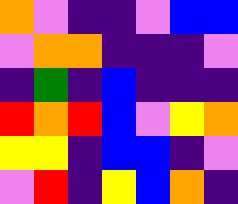[["orange", "violet", "indigo", "indigo", "violet", "blue", "blue"], ["violet", "orange", "orange", "indigo", "indigo", "indigo", "violet"], ["indigo", "green", "indigo", "blue", "indigo", "indigo", "indigo"], ["red", "orange", "red", "blue", "violet", "yellow", "orange"], ["yellow", "yellow", "indigo", "blue", "blue", "indigo", "violet"], ["violet", "red", "indigo", "yellow", "blue", "orange", "indigo"]]